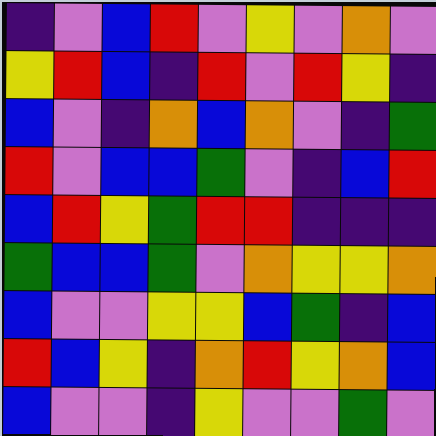[["indigo", "violet", "blue", "red", "violet", "yellow", "violet", "orange", "violet"], ["yellow", "red", "blue", "indigo", "red", "violet", "red", "yellow", "indigo"], ["blue", "violet", "indigo", "orange", "blue", "orange", "violet", "indigo", "green"], ["red", "violet", "blue", "blue", "green", "violet", "indigo", "blue", "red"], ["blue", "red", "yellow", "green", "red", "red", "indigo", "indigo", "indigo"], ["green", "blue", "blue", "green", "violet", "orange", "yellow", "yellow", "orange"], ["blue", "violet", "violet", "yellow", "yellow", "blue", "green", "indigo", "blue"], ["red", "blue", "yellow", "indigo", "orange", "red", "yellow", "orange", "blue"], ["blue", "violet", "violet", "indigo", "yellow", "violet", "violet", "green", "violet"]]